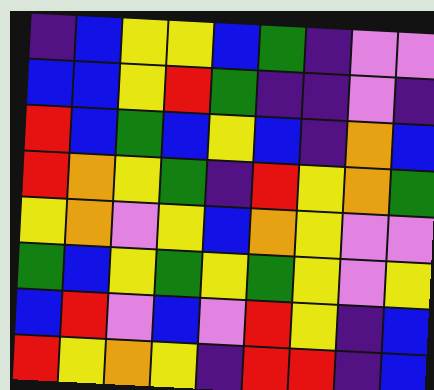[["indigo", "blue", "yellow", "yellow", "blue", "green", "indigo", "violet", "violet"], ["blue", "blue", "yellow", "red", "green", "indigo", "indigo", "violet", "indigo"], ["red", "blue", "green", "blue", "yellow", "blue", "indigo", "orange", "blue"], ["red", "orange", "yellow", "green", "indigo", "red", "yellow", "orange", "green"], ["yellow", "orange", "violet", "yellow", "blue", "orange", "yellow", "violet", "violet"], ["green", "blue", "yellow", "green", "yellow", "green", "yellow", "violet", "yellow"], ["blue", "red", "violet", "blue", "violet", "red", "yellow", "indigo", "blue"], ["red", "yellow", "orange", "yellow", "indigo", "red", "red", "indigo", "blue"]]